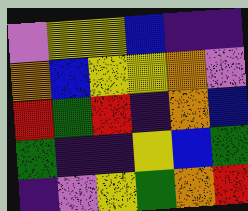[["violet", "yellow", "yellow", "blue", "indigo", "indigo"], ["orange", "blue", "yellow", "yellow", "orange", "violet"], ["red", "green", "red", "indigo", "orange", "blue"], ["green", "indigo", "indigo", "yellow", "blue", "green"], ["indigo", "violet", "yellow", "green", "orange", "red"]]